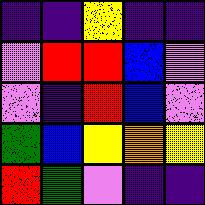[["indigo", "indigo", "yellow", "indigo", "indigo"], ["violet", "red", "red", "blue", "violet"], ["violet", "indigo", "red", "blue", "violet"], ["green", "blue", "yellow", "orange", "yellow"], ["red", "green", "violet", "indigo", "indigo"]]